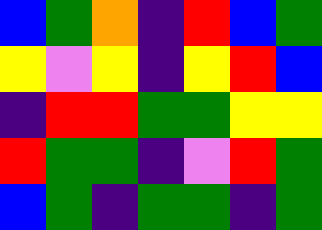[["blue", "green", "orange", "indigo", "red", "blue", "green"], ["yellow", "violet", "yellow", "indigo", "yellow", "red", "blue"], ["indigo", "red", "red", "green", "green", "yellow", "yellow"], ["red", "green", "green", "indigo", "violet", "red", "green"], ["blue", "green", "indigo", "green", "green", "indigo", "green"]]